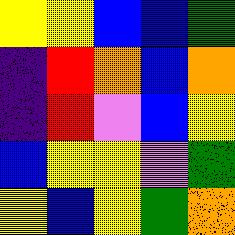[["yellow", "yellow", "blue", "blue", "green"], ["indigo", "red", "orange", "blue", "orange"], ["indigo", "red", "violet", "blue", "yellow"], ["blue", "yellow", "yellow", "violet", "green"], ["yellow", "blue", "yellow", "green", "orange"]]